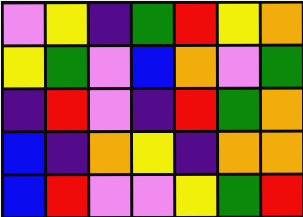[["violet", "yellow", "indigo", "green", "red", "yellow", "orange"], ["yellow", "green", "violet", "blue", "orange", "violet", "green"], ["indigo", "red", "violet", "indigo", "red", "green", "orange"], ["blue", "indigo", "orange", "yellow", "indigo", "orange", "orange"], ["blue", "red", "violet", "violet", "yellow", "green", "red"]]